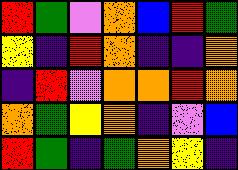[["red", "green", "violet", "orange", "blue", "red", "green"], ["yellow", "indigo", "red", "orange", "indigo", "indigo", "orange"], ["indigo", "red", "violet", "orange", "orange", "red", "orange"], ["orange", "green", "yellow", "orange", "indigo", "violet", "blue"], ["red", "green", "indigo", "green", "orange", "yellow", "indigo"]]